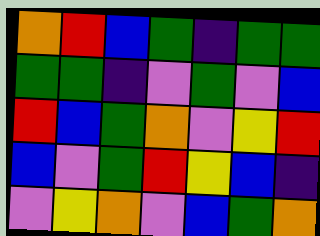[["orange", "red", "blue", "green", "indigo", "green", "green"], ["green", "green", "indigo", "violet", "green", "violet", "blue"], ["red", "blue", "green", "orange", "violet", "yellow", "red"], ["blue", "violet", "green", "red", "yellow", "blue", "indigo"], ["violet", "yellow", "orange", "violet", "blue", "green", "orange"]]